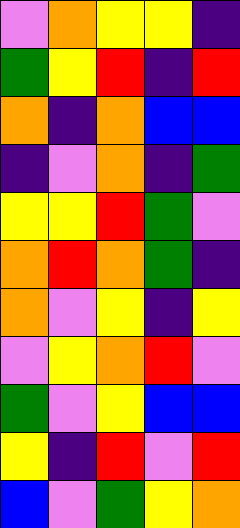[["violet", "orange", "yellow", "yellow", "indigo"], ["green", "yellow", "red", "indigo", "red"], ["orange", "indigo", "orange", "blue", "blue"], ["indigo", "violet", "orange", "indigo", "green"], ["yellow", "yellow", "red", "green", "violet"], ["orange", "red", "orange", "green", "indigo"], ["orange", "violet", "yellow", "indigo", "yellow"], ["violet", "yellow", "orange", "red", "violet"], ["green", "violet", "yellow", "blue", "blue"], ["yellow", "indigo", "red", "violet", "red"], ["blue", "violet", "green", "yellow", "orange"]]